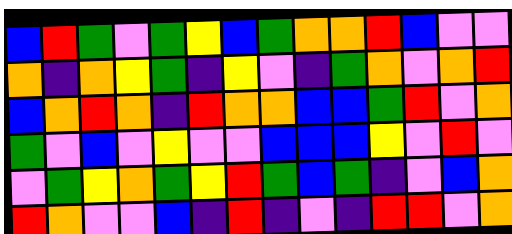[["blue", "red", "green", "violet", "green", "yellow", "blue", "green", "orange", "orange", "red", "blue", "violet", "violet"], ["orange", "indigo", "orange", "yellow", "green", "indigo", "yellow", "violet", "indigo", "green", "orange", "violet", "orange", "red"], ["blue", "orange", "red", "orange", "indigo", "red", "orange", "orange", "blue", "blue", "green", "red", "violet", "orange"], ["green", "violet", "blue", "violet", "yellow", "violet", "violet", "blue", "blue", "blue", "yellow", "violet", "red", "violet"], ["violet", "green", "yellow", "orange", "green", "yellow", "red", "green", "blue", "green", "indigo", "violet", "blue", "orange"], ["red", "orange", "violet", "violet", "blue", "indigo", "red", "indigo", "violet", "indigo", "red", "red", "violet", "orange"]]